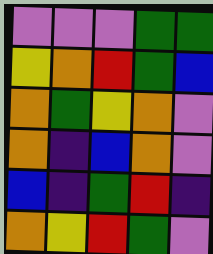[["violet", "violet", "violet", "green", "green"], ["yellow", "orange", "red", "green", "blue"], ["orange", "green", "yellow", "orange", "violet"], ["orange", "indigo", "blue", "orange", "violet"], ["blue", "indigo", "green", "red", "indigo"], ["orange", "yellow", "red", "green", "violet"]]